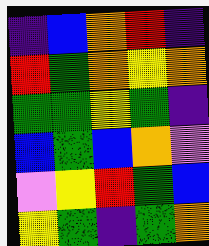[["indigo", "blue", "orange", "red", "indigo"], ["red", "green", "orange", "yellow", "orange"], ["green", "green", "yellow", "green", "indigo"], ["blue", "green", "blue", "orange", "violet"], ["violet", "yellow", "red", "green", "blue"], ["yellow", "green", "indigo", "green", "orange"]]